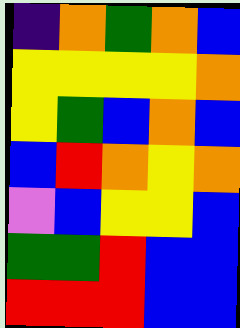[["indigo", "orange", "green", "orange", "blue"], ["yellow", "yellow", "yellow", "yellow", "orange"], ["yellow", "green", "blue", "orange", "blue"], ["blue", "red", "orange", "yellow", "orange"], ["violet", "blue", "yellow", "yellow", "blue"], ["green", "green", "red", "blue", "blue"], ["red", "red", "red", "blue", "blue"]]